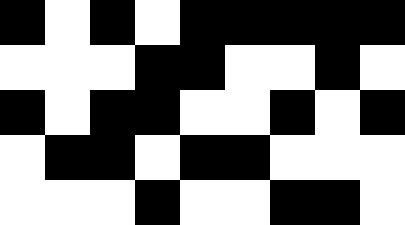[["black", "white", "black", "white", "black", "black", "black", "black", "black"], ["white", "white", "white", "black", "black", "white", "white", "black", "white"], ["black", "white", "black", "black", "white", "white", "black", "white", "black"], ["white", "black", "black", "white", "black", "black", "white", "white", "white"], ["white", "white", "white", "black", "white", "white", "black", "black", "white"]]